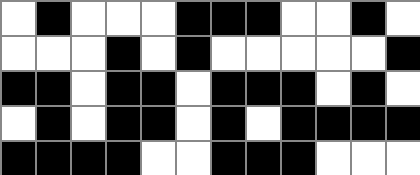[["white", "black", "white", "white", "white", "black", "black", "black", "white", "white", "black", "white"], ["white", "white", "white", "black", "white", "black", "white", "white", "white", "white", "white", "black"], ["black", "black", "white", "black", "black", "white", "black", "black", "black", "white", "black", "white"], ["white", "black", "white", "black", "black", "white", "black", "white", "black", "black", "black", "black"], ["black", "black", "black", "black", "white", "white", "black", "black", "black", "white", "white", "white"]]